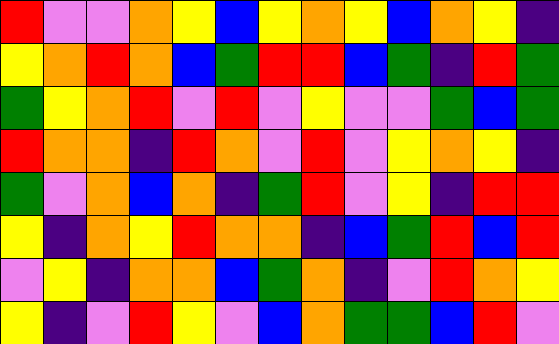[["red", "violet", "violet", "orange", "yellow", "blue", "yellow", "orange", "yellow", "blue", "orange", "yellow", "indigo"], ["yellow", "orange", "red", "orange", "blue", "green", "red", "red", "blue", "green", "indigo", "red", "green"], ["green", "yellow", "orange", "red", "violet", "red", "violet", "yellow", "violet", "violet", "green", "blue", "green"], ["red", "orange", "orange", "indigo", "red", "orange", "violet", "red", "violet", "yellow", "orange", "yellow", "indigo"], ["green", "violet", "orange", "blue", "orange", "indigo", "green", "red", "violet", "yellow", "indigo", "red", "red"], ["yellow", "indigo", "orange", "yellow", "red", "orange", "orange", "indigo", "blue", "green", "red", "blue", "red"], ["violet", "yellow", "indigo", "orange", "orange", "blue", "green", "orange", "indigo", "violet", "red", "orange", "yellow"], ["yellow", "indigo", "violet", "red", "yellow", "violet", "blue", "orange", "green", "green", "blue", "red", "violet"]]